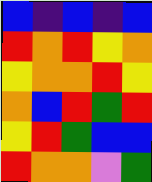[["blue", "indigo", "blue", "indigo", "blue"], ["red", "orange", "red", "yellow", "orange"], ["yellow", "orange", "orange", "red", "yellow"], ["orange", "blue", "red", "green", "red"], ["yellow", "red", "green", "blue", "blue"], ["red", "orange", "orange", "violet", "green"]]